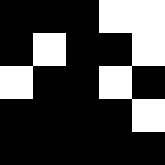[["black", "black", "black", "white", "white"], ["black", "white", "black", "black", "white"], ["white", "black", "black", "white", "black"], ["black", "black", "black", "black", "white"], ["black", "black", "black", "black", "black"]]